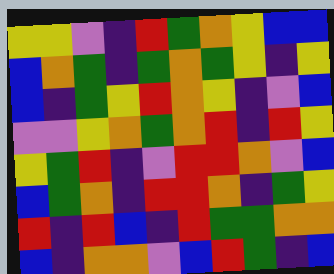[["yellow", "yellow", "violet", "indigo", "red", "green", "orange", "yellow", "blue", "blue"], ["blue", "orange", "green", "indigo", "green", "orange", "green", "yellow", "indigo", "yellow"], ["blue", "indigo", "green", "yellow", "red", "orange", "yellow", "indigo", "violet", "blue"], ["violet", "violet", "yellow", "orange", "green", "orange", "red", "indigo", "red", "yellow"], ["yellow", "green", "red", "indigo", "violet", "red", "red", "orange", "violet", "blue"], ["blue", "green", "orange", "indigo", "red", "red", "orange", "indigo", "green", "yellow"], ["red", "indigo", "red", "blue", "indigo", "red", "green", "green", "orange", "orange"], ["blue", "indigo", "orange", "orange", "violet", "blue", "red", "green", "indigo", "blue"]]